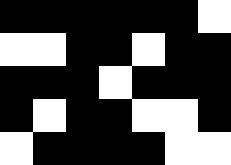[["black", "black", "black", "black", "black", "black", "white"], ["white", "white", "black", "black", "white", "black", "black"], ["black", "black", "black", "white", "black", "black", "black"], ["black", "white", "black", "black", "white", "white", "black"], ["white", "black", "black", "black", "black", "white", "white"]]